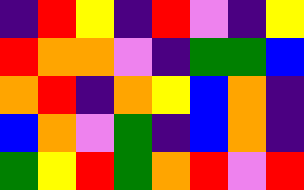[["indigo", "red", "yellow", "indigo", "red", "violet", "indigo", "yellow"], ["red", "orange", "orange", "violet", "indigo", "green", "green", "blue"], ["orange", "red", "indigo", "orange", "yellow", "blue", "orange", "indigo"], ["blue", "orange", "violet", "green", "indigo", "blue", "orange", "indigo"], ["green", "yellow", "red", "green", "orange", "red", "violet", "red"]]